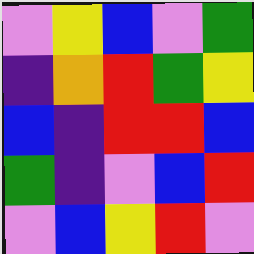[["violet", "yellow", "blue", "violet", "green"], ["indigo", "orange", "red", "green", "yellow"], ["blue", "indigo", "red", "red", "blue"], ["green", "indigo", "violet", "blue", "red"], ["violet", "blue", "yellow", "red", "violet"]]